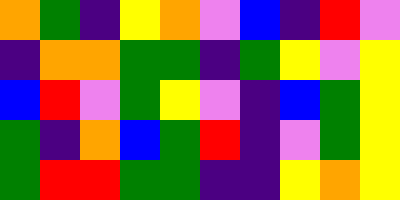[["orange", "green", "indigo", "yellow", "orange", "violet", "blue", "indigo", "red", "violet"], ["indigo", "orange", "orange", "green", "green", "indigo", "green", "yellow", "violet", "yellow"], ["blue", "red", "violet", "green", "yellow", "violet", "indigo", "blue", "green", "yellow"], ["green", "indigo", "orange", "blue", "green", "red", "indigo", "violet", "green", "yellow"], ["green", "red", "red", "green", "green", "indigo", "indigo", "yellow", "orange", "yellow"]]